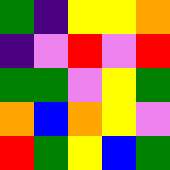[["green", "indigo", "yellow", "yellow", "orange"], ["indigo", "violet", "red", "violet", "red"], ["green", "green", "violet", "yellow", "green"], ["orange", "blue", "orange", "yellow", "violet"], ["red", "green", "yellow", "blue", "green"]]